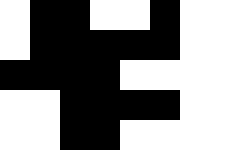[["white", "black", "black", "white", "white", "black", "white", "white"], ["white", "black", "black", "black", "black", "black", "white", "white"], ["black", "black", "black", "black", "white", "white", "white", "white"], ["white", "white", "black", "black", "black", "black", "white", "white"], ["white", "white", "black", "black", "white", "white", "white", "white"]]